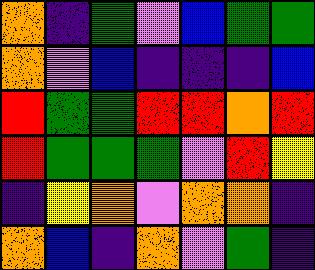[["orange", "indigo", "green", "violet", "blue", "green", "green"], ["orange", "violet", "blue", "indigo", "indigo", "indigo", "blue"], ["red", "green", "green", "red", "red", "orange", "red"], ["red", "green", "green", "green", "violet", "red", "yellow"], ["indigo", "yellow", "orange", "violet", "orange", "orange", "indigo"], ["orange", "blue", "indigo", "orange", "violet", "green", "indigo"]]